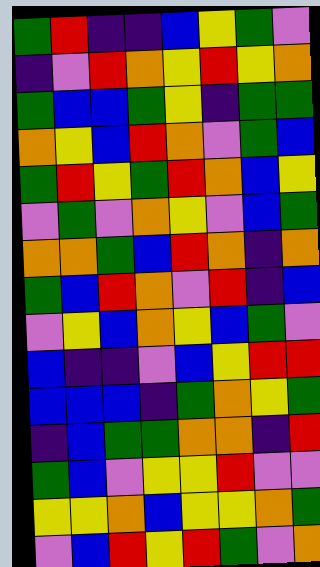[["green", "red", "indigo", "indigo", "blue", "yellow", "green", "violet"], ["indigo", "violet", "red", "orange", "yellow", "red", "yellow", "orange"], ["green", "blue", "blue", "green", "yellow", "indigo", "green", "green"], ["orange", "yellow", "blue", "red", "orange", "violet", "green", "blue"], ["green", "red", "yellow", "green", "red", "orange", "blue", "yellow"], ["violet", "green", "violet", "orange", "yellow", "violet", "blue", "green"], ["orange", "orange", "green", "blue", "red", "orange", "indigo", "orange"], ["green", "blue", "red", "orange", "violet", "red", "indigo", "blue"], ["violet", "yellow", "blue", "orange", "yellow", "blue", "green", "violet"], ["blue", "indigo", "indigo", "violet", "blue", "yellow", "red", "red"], ["blue", "blue", "blue", "indigo", "green", "orange", "yellow", "green"], ["indigo", "blue", "green", "green", "orange", "orange", "indigo", "red"], ["green", "blue", "violet", "yellow", "yellow", "red", "violet", "violet"], ["yellow", "yellow", "orange", "blue", "yellow", "yellow", "orange", "green"], ["violet", "blue", "red", "yellow", "red", "green", "violet", "orange"]]